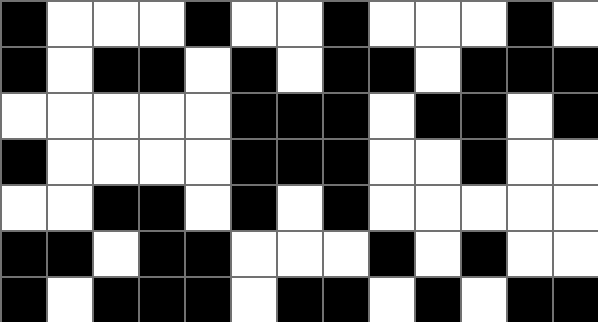[["black", "white", "white", "white", "black", "white", "white", "black", "white", "white", "white", "black", "white"], ["black", "white", "black", "black", "white", "black", "white", "black", "black", "white", "black", "black", "black"], ["white", "white", "white", "white", "white", "black", "black", "black", "white", "black", "black", "white", "black"], ["black", "white", "white", "white", "white", "black", "black", "black", "white", "white", "black", "white", "white"], ["white", "white", "black", "black", "white", "black", "white", "black", "white", "white", "white", "white", "white"], ["black", "black", "white", "black", "black", "white", "white", "white", "black", "white", "black", "white", "white"], ["black", "white", "black", "black", "black", "white", "black", "black", "white", "black", "white", "black", "black"]]